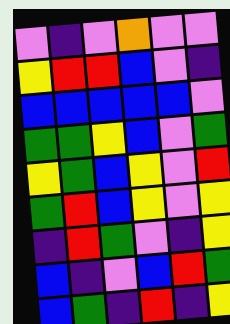[["violet", "indigo", "violet", "orange", "violet", "violet"], ["yellow", "red", "red", "blue", "violet", "indigo"], ["blue", "blue", "blue", "blue", "blue", "violet"], ["green", "green", "yellow", "blue", "violet", "green"], ["yellow", "green", "blue", "yellow", "violet", "red"], ["green", "red", "blue", "yellow", "violet", "yellow"], ["indigo", "red", "green", "violet", "indigo", "yellow"], ["blue", "indigo", "violet", "blue", "red", "green"], ["blue", "green", "indigo", "red", "indigo", "yellow"]]